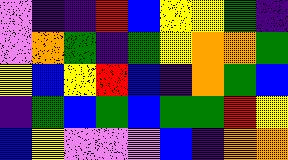[["violet", "indigo", "indigo", "red", "blue", "yellow", "yellow", "green", "indigo"], ["violet", "orange", "green", "indigo", "green", "yellow", "orange", "orange", "green"], ["yellow", "blue", "yellow", "red", "blue", "indigo", "orange", "green", "blue"], ["indigo", "green", "blue", "green", "blue", "green", "green", "red", "yellow"], ["blue", "yellow", "violet", "violet", "violet", "blue", "indigo", "orange", "orange"]]